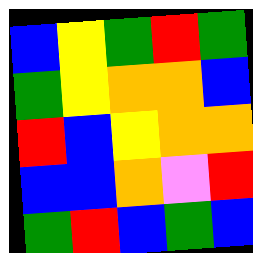[["blue", "yellow", "green", "red", "green"], ["green", "yellow", "orange", "orange", "blue"], ["red", "blue", "yellow", "orange", "orange"], ["blue", "blue", "orange", "violet", "red"], ["green", "red", "blue", "green", "blue"]]